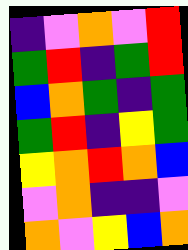[["indigo", "violet", "orange", "violet", "red"], ["green", "red", "indigo", "green", "red"], ["blue", "orange", "green", "indigo", "green"], ["green", "red", "indigo", "yellow", "green"], ["yellow", "orange", "red", "orange", "blue"], ["violet", "orange", "indigo", "indigo", "violet"], ["orange", "violet", "yellow", "blue", "orange"]]